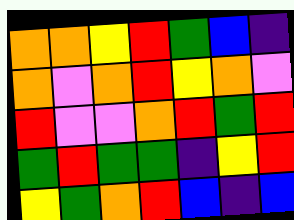[["orange", "orange", "yellow", "red", "green", "blue", "indigo"], ["orange", "violet", "orange", "red", "yellow", "orange", "violet"], ["red", "violet", "violet", "orange", "red", "green", "red"], ["green", "red", "green", "green", "indigo", "yellow", "red"], ["yellow", "green", "orange", "red", "blue", "indigo", "blue"]]